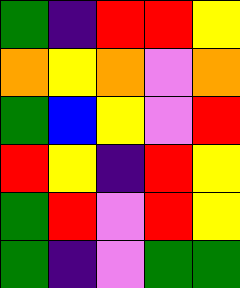[["green", "indigo", "red", "red", "yellow"], ["orange", "yellow", "orange", "violet", "orange"], ["green", "blue", "yellow", "violet", "red"], ["red", "yellow", "indigo", "red", "yellow"], ["green", "red", "violet", "red", "yellow"], ["green", "indigo", "violet", "green", "green"]]